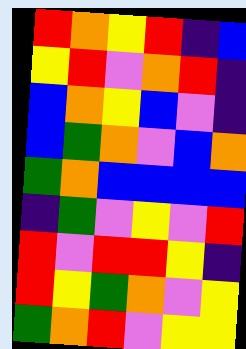[["red", "orange", "yellow", "red", "indigo", "blue"], ["yellow", "red", "violet", "orange", "red", "indigo"], ["blue", "orange", "yellow", "blue", "violet", "indigo"], ["blue", "green", "orange", "violet", "blue", "orange"], ["green", "orange", "blue", "blue", "blue", "blue"], ["indigo", "green", "violet", "yellow", "violet", "red"], ["red", "violet", "red", "red", "yellow", "indigo"], ["red", "yellow", "green", "orange", "violet", "yellow"], ["green", "orange", "red", "violet", "yellow", "yellow"]]